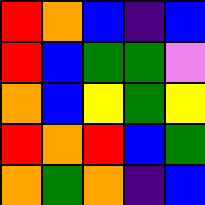[["red", "orange", "blue", "indigo", "blue"], ["red", "blue", "green", "green", "violet"], ["orange", "blue", "yellow", "green", "yellow"], ["red", "orange", "red", "blue", "green"], ["orange", "green", "orange", "indigo", "blue"]]